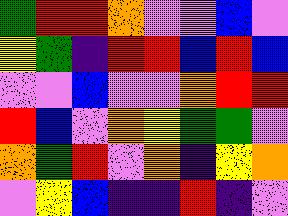[["green", "red", "red", "orange", "violet", "violet", "blue", "violet"], ["yellow", "green", "indigo", "red", "red", "blue", "red", "blue"], ["violet", "violet", "blue", "violet", "violet", "orange", "red", "red"], ["red", "blue", "violet", "orange", "yellow", "green", "green", "violet"], ["orange", "green", "red", "violet", "orange", "indigo", "yellow", "orange"], ["violet", "yellow", "blue", "indigo", "indigo", "red", "indigo", "violet"]]